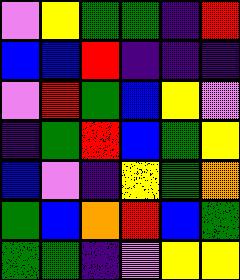[["violet", "yellow", "green", "green", "indigo", "red"], ["blue", "blue", "red", "indigo", "indigo", "indigo"], ["violet", "red", "green", "blue", "yellow", "violet"], ["indigo", "green", "red", "blue", "green", "yellow"], ["blue", "violet", "indigo", "yellow", "green", "orange"], ["green", "blue", "orange", "red", "blue", "green"], ["green", "green", "indigo", "violet", "yellow", "yellow"]]